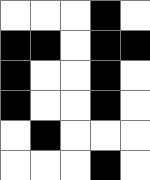[["white", "white", "white", "black", "white"], ["black", "black", "white", "black", "black"], ["black", "white", "white", "black", "white"], ["black", "white", "white", "black", "white"], ["white", "black", "white", "white", "white"], ["white", "white", "white", "black", "white"]]